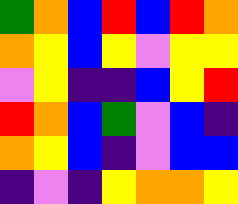[["green", "orange", "blue", "red", "blue", "red", "orange"], ["orange", "yellow", "blue", "yellow", "violet", "yellow", "yellow"], ["violet", "yellow", "indigo", "indigo", "blue", "yellow", "red"], ["red", "orange", "blue", "green", "violet", "blue", "indigo"], ["orange", "yellow", "blue", "indigo", "violet", "blue", "blue"], ["indigo", "violet", "indigo", "yellow", "orange", "orange", "yellow"]]